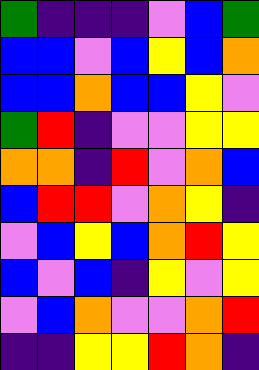[["green", "indigo", "indigo", "indigo", "violet", "blue", "green"], ["blue", "blue", "violet", "blue", "yellow", "blue", "orange"], ["blue", "blue", "orange", "blue", "blue", "yellow", "violet"], ["green", "red", "indigo", "violet", "violet", "yellow", "yellow"], ["orange", "orange", "indigo", "red", "violet", "orange", "blue"], ["blue", "red", "red", "violet", "orange", "yellow", "indigo"], ["violet", "blue", "yellow", "blue", "orange", "red", "yellow"], ["blue", "violet", "blue", "indigo", "yellow", "violet", "yellow"], ["violet", "blue", "orange", "violet", "violet", "orange", "red"], ["indigo", "indigo", "yellow", "yellow", "red", "orange", "indigo"]]